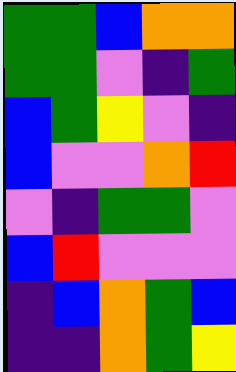[["green", "green", "blue", "orange", "orange"], ["green", "green", "violet", "indigo", "green"], ["blue", "green", "yellow", "violet", "indigo"], ["blue", "violet", "violet", "orange", "red"], ["violet", "indigo", "green", "green", "violet"], ["blue", "red", "violet", "violet", "violet"], ["indigo", "blue", "orange", "green", "blue"], ["indigo", "indigo", "orange", "green", "yellow"]]